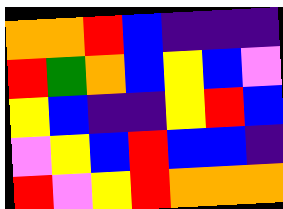[["orange", "orange", "red", "blue", "indigo", "indigo", "indigo"], ["red", "green", "orange", "blue", "yellow", "blue", "violet"], ["yellow", "blue", "indigo", "indigo", "yellow", "red", "blue"], ["violet", "yellow", "blue", "red", "blue", "blue", "indigo"], ["red", "violet", "yellow", "red", "orange", "orange", "orange"]]